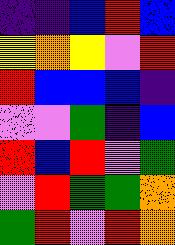[["indigo", "indigo", "blue", "red", "blue"], ["yellow", "orange", "yellow", "violet", "red"], ["red", "blue", "blue", "blue", "indigo"], ["violet", "violet", "green", "indigo", "blue"], ["red", "blue", "red", "violet", "green"], ["violet", "red", "green", "green", "orange"], ["green", "red", "violet", "red", "orange"]]